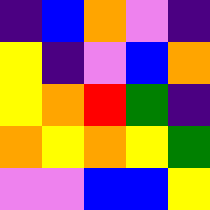[["indigo", "blue", "orange", "violet", "indigo"], ["yellow", "indigo", "violet", "blue", "orange"], ["yellow", "orange", "red", "green", "indigo"], ["orange", "yellow", "orange", "yellow", "green"], ["violet", "violet", "blue", "blue", "yellow"]]